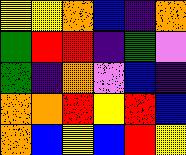[["yellow", "yellow", "orange", "blue", "indigo", "orange"], ["green", "red", "red", "indigo", "green", "violet"], ["green", "indigo", "orange", "violet", "blue", "indigo"], ["orange", "orange", "red", "yellow", "red", "blue"], ["orange", "blue", "yellow", "blue", "red", "yellow"]]